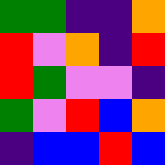[["green", "green", "indigo", "indigo", "orange"], ["red", "violet", "orange", "indigo", "red"], ["red", "green", "violet", "violet", "indigo"], ["green", "violet", "red", "blue", "orange"], ["indigo", "blue", "blue", "red", "blue"]]